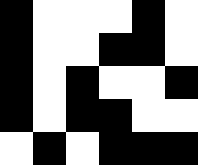[["black", "white", "white", "white", "black", "white"], ["black", "white", "white", "black", "black", "white"], ["black", "white", "black", "white", "white", "black"], ["black", "white", "black", "black", "white", "white"], ["white", "black", "white", "black", "black", "black"]]